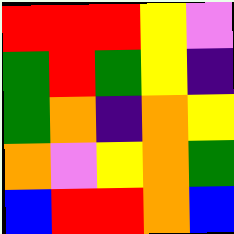[["red", "red", "red", "yellow", "violet"], ["green", "red", "green", "yellow", "indigo"], ["green", "orange", "indigo", "orange", "yellow"], ["orange", "violet", "yellow", "orange", "green"], ["blue", "red", "red", "orange", "blue"]]